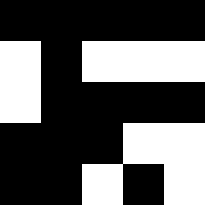[["black", "black", "black", "black", "black"], ["white", "black", "white", "white", "white"], ["white", "black", "black", "black", "black"], ["black", "black", "black", "white", "white"], ["black", "black", "white", "black", "white"]]